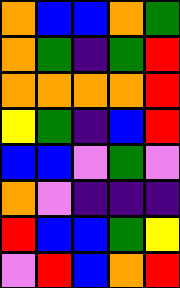[["orange", "blue", "blue", "orange", "green"], ["orange", "green", "indigo", "green", "red"], ["orange", "orange", "orange", "orange", "red"], ["yellow", "green", "indigo", "blue", "red"], ["blue", "blue", "violet", "green", "violet"], ["orange", "violet", "indigo", "indigo", "indigo"], ["red", "blue", "blue", "green", "yellow"], ["violet", "red", "blue", "orange", "red"]]